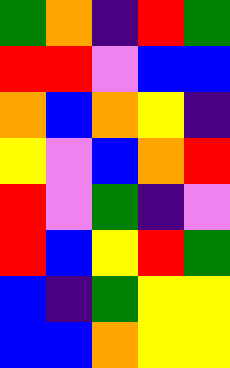[["green", "orange", "indigo", "red", "green"], ["red", "red", "violet", "blue", "blue"], ["orange", "blue", "orange", "yellow", "indigo"], ["yellow", "violet", "blue", "orange", "red"], ["red", "violet", "green", "indigo", "violet"], ["red", "blue", "yellow", "red", "green"], ["blue", "indigo", "green", "yellow", "yellow"], ["blue", "blue", "orange", "yellow", "yellow"]]